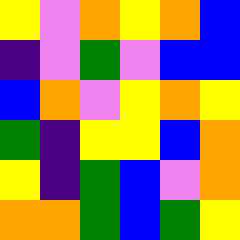[["yellow", "violet", "orange", "yellow", "orange", "blue"], ["indigo", "violet", "green", "violet", "blue", "blue"], ["blue", "orange", "violet", "yellow", "orange", "yellow"], ["green", "indigo", "yellow", "yellow", "blue", "orange"], ["yellow", "indigo", "green", "blue", "violet", "orange"], ["orange", "orange", "green", "blue", "green", "yellow"]]